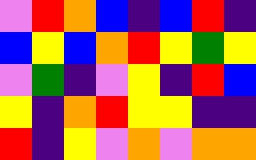[["violet", "red", "orange", "blue", "indigo", "blue", "red", "indigo"], ["blue", "yellow", "blue", "orange", "red", "yellow", "green", "yellow"], ["violet", "green", "indigo", "violet", "yellow", "indigo", "red", "blue"], ["yellow", "indigo", "orange", "red", "yellow", "yellow", "indigo", "indigo"], ["red", "indigo", "yellow", "violet", "orange", "violet", "orange", "orange"]]